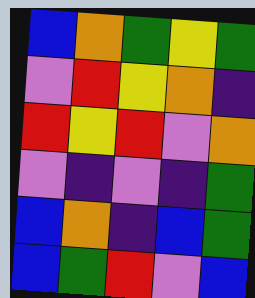[["blue", "orange", "green", "yellow", "green"], ["violet", "red", "yellow", "orange", "indigo"], ["red", "yellow", "red", "violet", "orange"], ["violet", "indigo", "violet", "indigo", "green"], ["blue", "orange", "indigo", "blue", "green"], ["blue", "green", "red", "violet", "blue"]]